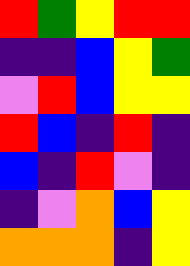[["red", "green", "yellow", "red", "red"], ["indigo", "indigo", "blue", "yellow", "green"], ["violet", "red", "blue", "yellow", "yellow"], ["red", "blue", "indigo", "red", "indigo"], ["blue", "indigo", "red", "violet", "indigo"], ["indigo", "violet", "orange", "blue", "yellow"], ["orange", "orange", "orange", "indigo", "yellow"]]